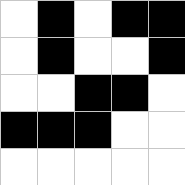[["white", "black", "white", "black", "black"], ["white", "black", "white", "white", "black"], ["white", "white", "black", "black", "white"], ["black", "black", "black", "white", "white"], ["white", "white", "white", "white", "white"]]